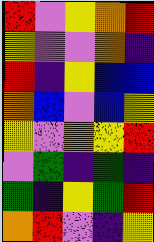[["red", "violet", "yellow", "orange", "red"], ["yellow", "violet", "violet", "orange", "indigo"], ["red", "indigo", "yellow", "blue", "blue"], ["orange", "blue", "violet", "blue", "yellow"], ["yellow", "violet", "orange", "yellow", "red"], ["violet", "green", "indigo", "green", "indigo"], ["green", "indigo", "yellow", "green", "red"], ["orange", "red", "violet", "indigo", "yellow"]]